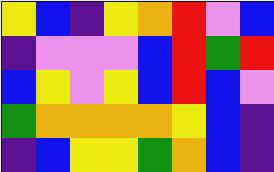[["yellow", "blue", "indigo", "yellow", "orange", "red", "violet", "blue"], ["indigo", "violet", "violet", "violet", "blue", "red", "green", "red"], ["blue", "yellow", "violet", "yellow", "blue", "red", "blue", "violet"], ["green", "orange", "orange", "orange", "orange", "yellow", "blue", "indigo"], ["indigo", "blue", "yellow", "yellow", "green", "orange", "blue", "indigo"]]